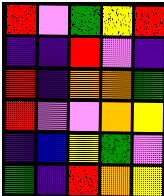[["red", "violet", "green", "yellow", "red"], ["indigo", "indigo", "red", "violet", "indigo"], ["red", "indigo", "orange", "orange", "green"], ["red", "violet", "violet", "orange", "yellow"], ["indigo", "blue", "yellow", "green", "violet"], ["green", "indigo", "red", "orange", "yellow"]]